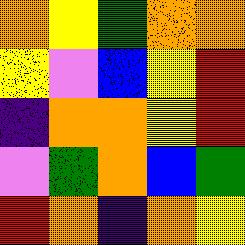[["orange", "yellow", "green", "orange", "orange"], ["yellow", "violet", "blue", "yellow", "red"], ["indigo", "orange", "orange", "yellow", "red"], ["violet", "green", "orange", "blue", "green"], ["red", "orange", "indigo", "orange", "yellow"]]